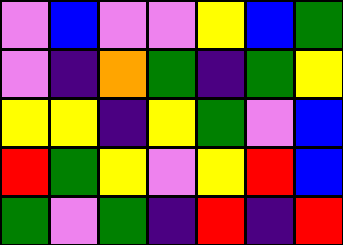[["violet", "blue", "violet", "violet", "yellow", "blue", "green"], ["violet", "indigo", "orange", "green", "indigo", "green", "yellow"], ["yellow", "yellow", "indigo", "yellow", "green", "violet", "blue"], ["red", "green", "yellow", "violet", "yellow", "red", "blue"], ["green", "violet", "green", "indigo", "red", "indigo", "red"]]